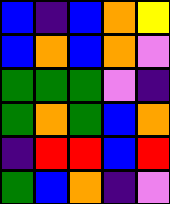[["blue", "indigo", "blue", "orange", "yellow"], ["blue", "orange", "blue", "orange", "violet"], ["green", "green", "green", "violet", "indigo"], ["green", "orange", "green", "blue", "orange"], ["indigo", "red", "red", "blue", "red"], ["green", "blue", "orange", "indigo", "violet"]]